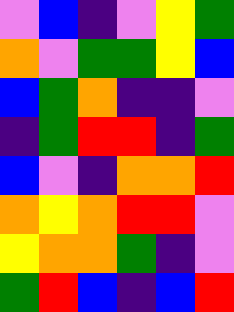[["violet", "blue", "indigo", "violet", "yellow", "green"], ["orange", "violet", "green", "green", "yellow", "blue"], ["blue", "green", "orange", "indigo", "indigo", "violet"], ["indigo", "green", "red", "red", "indigo", "green"], ["blue", "violet", "indigo", "orange", "orange", "red"], ["orange", "yellow", "orange", "red", "red", "violet"], ["yellow", "orange", "orange", "green", "indigo", "violet"], ["green", "red", "blue", "indigo", "blue", "red"]]